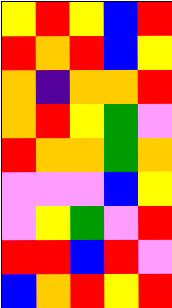[["yellow", "red", "yellow", "blue", "red"], ["red", "orange", "red", "blue", "yellow"], ["orange", "indigo", "orange", "orange", "red"], ["orange", "red", "yellow", "green", "violet"], ["red", "orange", "orange", "green", "orange"], ["violet", "violet", "violet", "blue", "yellow"], ["violet", "yellow", "green", "violet", "red"], ["red", "red", "blue", "red", "violet"], ["blue", "orange", "red", "yellow", "red"]]